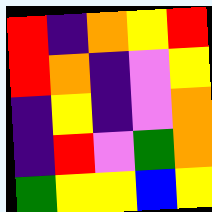[["red", "indigo", "orange", "yellow", "red"], ["red", "orange", "indigo", "violet", "yellow"], ["indigo", "yellow", "indigo", "violet", "orange"], ["indigo", "red", "violet", "green", "orange"], ["green", "yellow", "yellow", "blue", "yellow"]]